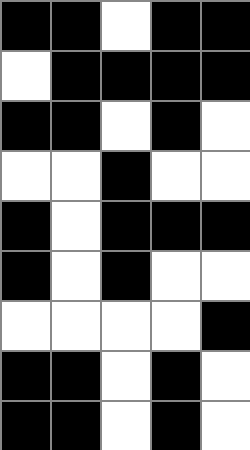[["black", "black", "white", "black", "black"], ["white", "black", "black", "black", "black"], ["black", "black", "white", "black", "white"], ["white", "white", "black", "white", "white"], ["black", "white", "black", "black", "black"], ["black", "white", "black", "white", "white"], ["white", "white", "white", "white", "black"], ["black", "black", "white", "black", "white"], ["black", "black", "white", "black", "white"]]